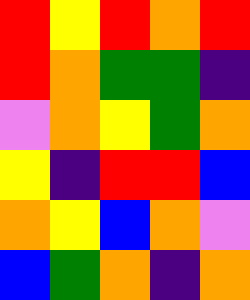[["red", "yellow", "red", "orange", "red"], ["red", "orange", "green", "green", "indigo"], ["violet", "orange", "yellow", "green", "orange"], ["yellow", "indigo", "red", "red", "blue"], ["orange", "yellow", "blue", "orange", "violet"], ["blue", "green", "orange", "indigo", "orange"]]